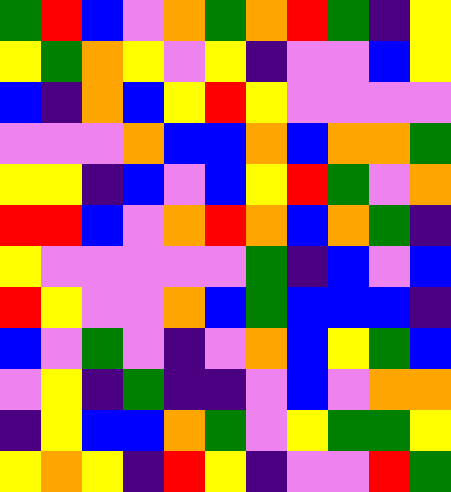[["green", "red", "blue", "violet", "orange", "green", "orange", "red", "green", "indigo", "yellow"], ["yellow", "green", "orange", "yellow", "violet", "yellow", "indigo", "violet", "violet", "blue", "yellow"], ["blue", "indigo", "orange", "blue", "yellow", "red", "yellow", "violet", "violet", "violet", "violet"], ["violet", "violet", "violet", "orange", "blue", "blue", "orange", "blue", "orange", "orange", "green"], ["yellow", "yellow", "indigo", "blue", "violet", "blue", "yellow", "red", "green", "violet", "orange"], ["red", "red", "blue", "violet", "orange", "red", "orange", "blue", "orange", "green", "indigo"], ["yellow", "violet", "violet", "violet", "violet", "violet", "green", "indigo", "blue", "violet", "blue"], ["red", "yellow", "violet", "violet", "orange", "blue", "green", "blue", "blue", "blue", "indigo"], ["blue", "violet", "green", "violet", "indigo", "violet", "orange", "blue", "yellow", "green", "blue"], ["violet", "yellow", "indigo", "green", "indigo", "indigo", "violet", "blue", "violet", "orange", "orange"], ["indigo", "yellow", "blue", "blue", "orange", "green", "violet", "yellow", "green", "green", "yellow"], ["yellow", "orange", "yellow", "indigo", "red", "yellow", "indigo", "violet", "violet", "red", "green"]]